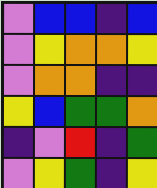[["violet", "blue", "blue", "indigo", "blue"], ["violet", "yellow", "orange", "orange", "yellow"], ["violet", "orange", "orange", "indigo", "indigo"], ["yellow", "blue", "green", "green", "orange"], ["indigo", "violet", "red", "indigo", "green"], ["violet", "yellow", "green", "indigo", "yellow"]]